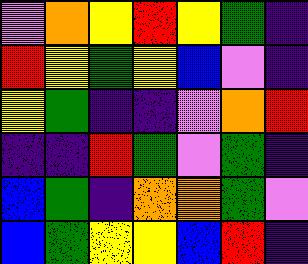[["violet", "orange", "yellow", "red", "yellow", "green", "indigo"], ["red", "yellow", "green", "yellow", "blue", "violet", "indigo"], ["yellow", "green", "indigo", "indigo", "violet", "orange", "red"], ["indigo", "indigo", "red", "green", "violet", "green", "indigo"], ["blue", "green", "indigo", "orange", "orange", "green", "violet"], ["blue", "green", "yellow", "yellow", "blue", "red", "indigo"]]